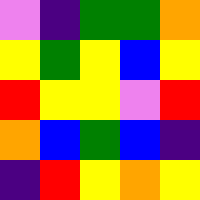[["violet", "indigo", "green", "green", "orange"], ["yellow", "green", "yellow", "blue", "yellow"], ["red", "yellow", "yellow", "violet", "red"], ["orange", "blue", "green", "blue", "indigo"], ["indigo", "red", "yellow", "orange", "yellow"]]